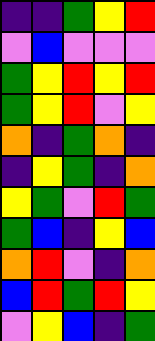[["indigo", "indigo", "green", "yellow", "red"], ["violet", "blue", "violet", "violet", "violet"], ["green", "yellow", "red", "yellow", "red"], ["green", "yellow", "red", "violet", "yellow"], ["orange", "indigo", "green", "orange", "indigo"], ["indigo", "yellow", "green", "indigo", "orange"], ["yellow", "green", "violet", "red", "green"], ["green", "blue", "indigo", "yellow", "blue"], ["orange", "red", "violet", "indigo", "orange"], ["blue", "red", "green", "red", "yellow"], ["violet", "yellow", "blue", "indigo", "green"]]